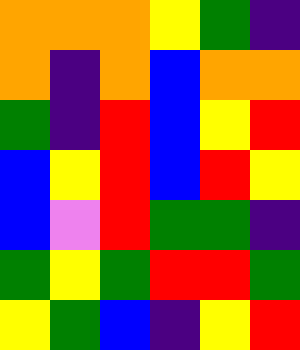[["orange", "orange", "orange", "yellow", "green", "indigo"], ["orange", "indigo", "orange", "blue", "orange", "orange"], ["green", "indigo", "red", "blue", "yellow", "red"], ["blue", "yellow", "red", "blue", "red", "yellow"], ["blue", "violet", "red", "green", "green", "indigo"], ["green", "yellow", "green", "red", "red", "green"], ["yellow", "green", "blue", "indigo", "yellow", "red"]]